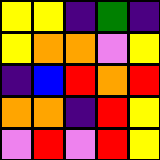[["yellow", "yellow", "indigo", "green", "indigo"], ["yellow", "orange", "orange", "violet", "yellow"], ["indigo", "blue", "red", "orange", "red"], ["orange", "orange", "indigo", "red", "yellow"], ["violet", "red", "violet", "red", "yellow"]]